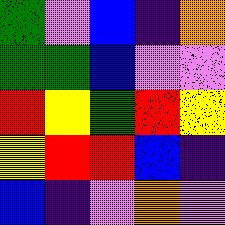[["green", "violet", "blue", "indigo", "orange"], ["green", "green", "blue", "violet", "violet"], ["red", "yellow", "green", "red", "yellow"], ["yellow", "red", "red", "blue", "indigo"], ["blue", "indigo", "violet", "orange", "violet"]]